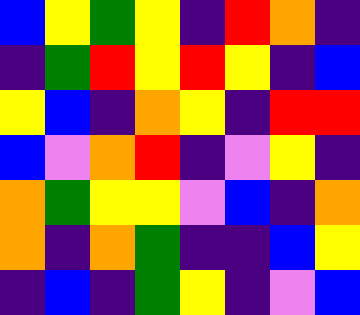[["blue", "yellow", "green", "yellow", "indigo", "red", "orange", "indigo"], ["indigo", "green", "red", "yellow", "red", "yellow", "indigo", "blue"], ["yellow", "blue", "indigo", "orange", "yellow", "indigo", "red", "red"], ["blue", "violet", "orange", "red", "indigo", "violet", "yellow", "indigo"], ["orange", "green", "yellow", "yellow", "violet", "blue", "indigo", "orange"], ["orange", "indigo", "orange", "green", "indigo", "indigo", "blue", "yellow"], ["indigo", "blue", "indigo", "green", "yellow", "indigo", "violet", "blue"]]